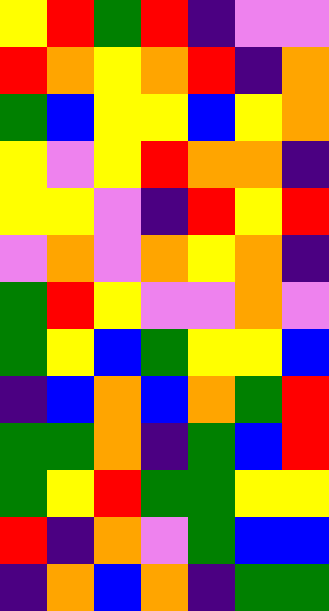[["yellow", "red", "green", "red", "indigo", "violet", "violet"], ["red", "orange", "yellow", "orange", "red", "indigo", "orange"], ["green", "blue", "yellow", "yellow", "blue", "yellow", "orange"], ["yellow", "violet", "yellow", "red", "orange", "orange", "indigo"], ["yellow", "yellow", "violet", "indigo", "red", "yellow", "red"], ["violet", "orange", "violet", "orange", "yellow", "orange", "indigo"], ["green", "red", "yellow", "violet", "violet", "orange", "violet"], ["green", "yellow", "blue", "green", "yellow", "yellow", "blue"], ["indigo", "blue", "orange", "blue", "orange", "green", "red"], ["green", "green", "orange", "indigo", "green", "blue", "red"], ["green", "yellow", "red", "green", "green", "yellow", "yellow"], ["red", "indigo", "orange", "violet", "green", "blue", "blue"], ["indigo", "orange", "blue", "orange", "indigo", "green", "green"]]